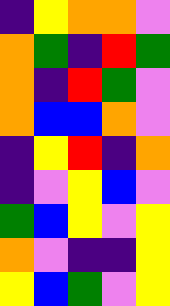[["indigo", "yellow", "orange", "orange", "violet"], ["orange", "green", "indigo", "red", "green"], ["orange", "indigo", "red", "green", "violet"], ["orange", "blue", "blue", "orange", "violet"], ["indigo", "yellow", "red", "indigo", "orange"], ["indigo", "violet", "yellow", "blue", "violet"], ["green", "blue", "yellow", "violet", "yellow"], ["orange", "violet", "indigo", "indigo", "yellow"], ["yellow", "blue", "green", "violet", "yellow"]]